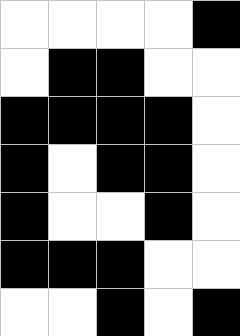[["white", "white", "white", "white", "black"], ["white", "black", "black", "white", "white"], ["black", "black", "black", "black", "white"], ["black", "white", "black", "black", "white"], ["black", "white", "white", "black", "white"], ["black", "black", "black", "white", "white"], ["white", "white", "black", "white", "black"]]